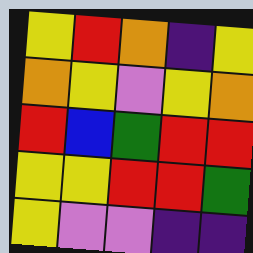[["yellow", "red", "orange", "indigo", "yellow"], ["orange", "yellow", "violet", "yellow", "orange"], ["red", "blue", "green", "red", "red"], ["yellow", "yellow", "red", "red", "green"], ["yellow", "violet", "violet", "indigo", "indigo"]]